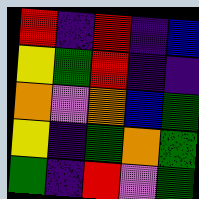[["red", "indigo", "red", "indigo", "blue"], ["yellow", "green", "red", "indigo", "indigo"], ["orange", "violet", "orange", "blue", "green"], ["yellow", "indigo", "green", "orange", "green"], ["green", "indigo", "red", "violet", "green"]]